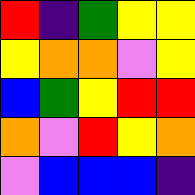[["red", "indigo", "green", "yellow", "yellow"], ["yellow", "orange", "orange", "violet", "yellow"], ["blue", "green", "yellow", "red", "red"], ["orange", "violet", "red", "yellow", "orange"], ["violet", "blue", "blue", "blue", "indigo"]]